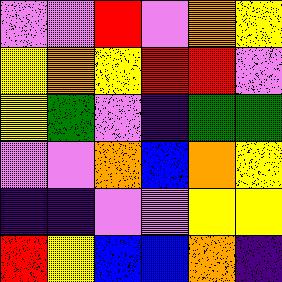[["violet", "violet", "red", "violet", "orange", "yellow"], ["yellow", "orange", "yellow", "red", "red", "violet"], ["yellow", "green", "violet", "indigo", "green", "green"], ["violet", "violet", "orange", "blue", "orange", "yellow"], ["indigo", "indigo", "violet", "violet", "yellow", "yellow"], ["red", "yellow", "blue", "blue", "orange", "indigo"]]